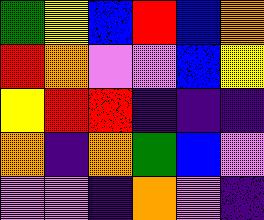[["green", "yellow", "blue", "red", "blue", "orange"], ["red", "orange", "violet", "violet", "blue", "yellow"], ["yellow", "red", "red", "indigo", "indigo", "indigo"], ["orange", "indigo", "orange", "green", "blue", "violet"], ["violet", "violet", "indigo", "orange", "violet", "indigo"]]